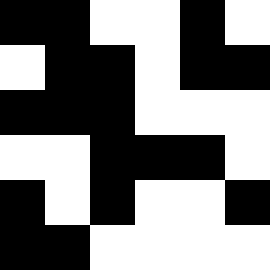[["black", "black", "white", "white", "black", "white"], ["white", "black", "black", "white", "black", "black"], ["black", "black", "black", "white", "white", "white"], ["white", "white", "black", "black", "black", "white"], ["black", "white", "black", "white", "white", "black"], ["black", "black", "white", "white", "white", "white"]]